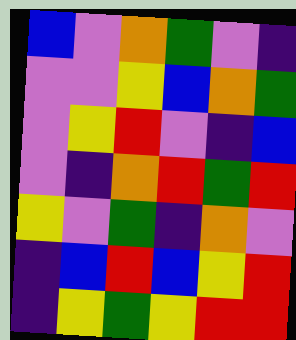[["blue", "violet", "orange", "green", "violet", "indigo"], ["violet", "violet", "yellow", "blue", "orange", "green"], ["violet", "yellow", "red", "violet", "indigo", "blue"], ["violet", "indigo", "orange", "red", "green", "red"], ["yellow", "violet", "green", "indigo", "orange", "violet"], ["indigo", "blue", "red", "blue", "yellow", "red"], ["indigo", "yellow", "green", "yellow", "red", "red"]]